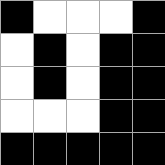[["black", "white", "white", "white", "black"], ["white", "black", "white", "black", "black"], ["white", "black", "white", "black", "black"], ["white", "white", "white", "black", "black"], ["black", "black", "black", "black", "black"]]